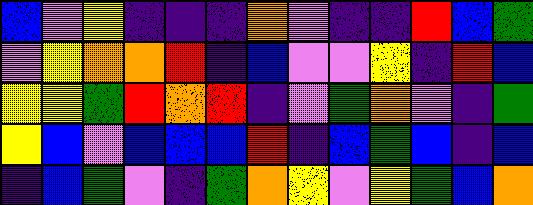[["blue", "violet", "yellow", "indigo", "indigo", "indigo", "orange", "violet", "indigo", "indigo", "red", "blue", "green"], ["violet", "yellow", "orange", "orange", "red", "indigo", "blue", "violet", "violet", "yellow", "indigo", "red", "blue"], ["yellow", "yellow", "green", "red", "orange", "red", "indigo", "violet", "green", "orange", "violet", "indigo", "green"], ["yellow", "blue", "violet", "blue", "blue", "blue", "red", "indigo", "blue", "green", "blue", "indigo", "blue"], ["indigo", "blue", "green", "violet", "indigo", "green", "orange", "yellow", "violet", "yellow", "green", "blue", "orange"]]